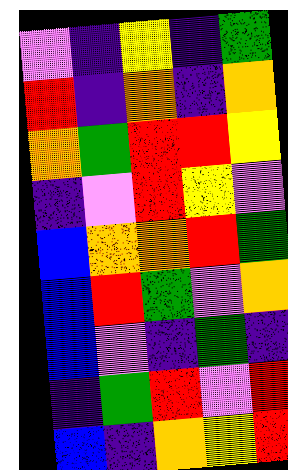[["violet", "indigo", "yellow", "indigo", "green"], ["red", "indigo", "orange", "indigo", "orange"], ["orange", "green", "red", "red", "yellow"], ["indigo", "violet", "red", "yellow", "violet"], ["blue", "orange", "orange", "red", "green"], ["blue", "red", "green", "violet", "orange"], ["blue", "violet", "indigo", "green", "indigo"], ["indigo", "green", "red", "violet", "red"], ["blue", "indigo", "orange", "yellow", "red"]]